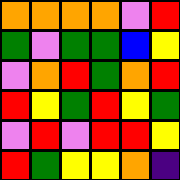[["orange", "orange", "orange", "orange", "violet", "red"], ["green", "violet", "green", "green", "blue", "yellow"], ["violet", "orange", "red", "green", "orange", "red"], ["red", "yellow", "green", "red", "yellow", "green"], ["violet", "red", "violet", "red", "red", "yellow"], ["red", "green", "yellow", "yellow", "orange", "indigo"]]